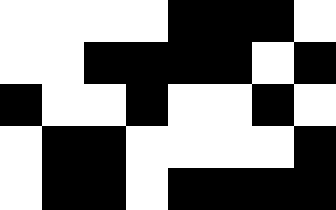[["white", "white", "white", "white", "black", "black", "black", "white"], ["white", "white", "black", "black", "black", "black", "white", "black"], ["black", "white", "white", "black", "white", "white", "black", "white"], ["white", "black", "black", "white", "white", "white", "white", "black"], ["white", "black", "black", "white", "black", "black", "black", "black"]]